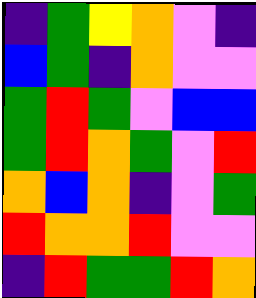[["indigo", "green", "yellow", "orange", "violet", "indigo"], ["blue", "green", "indigo", "orange", "violet", "violet"], ["green", "red", "green", "violet", "blue", "blue"], ["green", "red", "orange", "green", "violet", "red"], ["orange", "blue", "orange", "indigo", "violet", "green"], ["red", "orange", "orange", "red", "violet", "violet"], ["indigo", "red", "green", "green", "red", "orange"]]